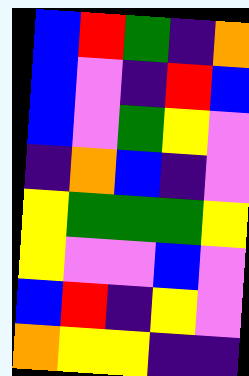[["blue", "red", "green", "indigo", "orange"], ["blue", "violet", "indigo", "red", "blue"], ["blue", "violet", "green", "yellow", "violet"], ["indigo", "orange", "blue", "indigo", "violet"], ["yellow", "green", "green", "green", "yellow"], ["yellow", "violet", "violet", "blue", "violet"], ["blue", "red", "indigo", "yellow", "violet"], ["orange", "yellow", "yellow", "indigo", "indigo"]]